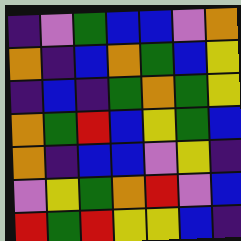[["indigo", "violet", "green", "blue", "blue", "violet", "orange"], ["orange", "indigo", "blue", "orange", "green", "blue", "yellow"], ["indigo", "blue", "indigo", "green", "orange", "green", "yellow"], ["orange", "green", "red", "blue", "yellow", "green", "blue"], ["orange", "indigo", "blue", "blue", "violet", "yellow", "indigo"], ["violet", "yellow", "green", "orange", "red", "violet", "blue"], ["red", "green", "red", "yellow", "yellow", "blue", "indigo"]]